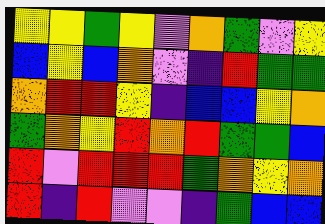[["yellow", "yellow", "green", "yellow", "violet", "orange", "green", "violet", "yellow"], ["blue", "yellow", "blue", "orange", "violet", "indigo", "red", "green", "green"], ["orange", "red", "red", "yellow", "indigo", "blue", "blue", "yellow", "orange"], ["green", "orange", "yellow", "red", "orange", "red", "green", "green", "blue"], ["red", "violet", "red", "red", "red", "green", "orange", "yellow", "orange"], ["red", "indigo", "red", "violet", "violet", "indigo", "green", "blue", "blue"]]